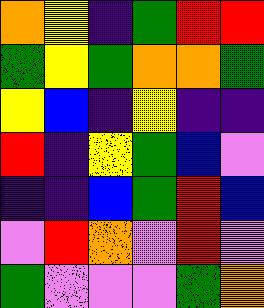[["orange", "yellow", "indigo", "green", "red", "red"], ["green", "yellow", "green", "orange", "orange", "green"], ["yellow", "blue", "indigo", "yellow", "indigo", "indigo"], ["red", "indigo", "yellow", "green", "blue", "violet"], ["indigo", "indigo", "blue", "green", "red", "blue"], ["violet", "red", "orange", "violet", "red", "violet"], ["green", "violet", "violet", "violet", "green", "orange"]]